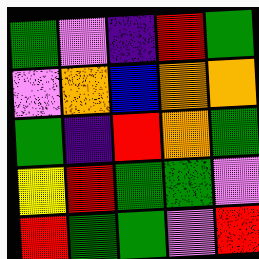[["green", "violet", "indigo", "red", "green"], ["violet", "orange", "blue", "orange", "orange"], ["green", "indigo", "red", "orange", "green"], ["yellow", "red", "green", "green", "violet"], ["red", "green", "green", "violet", "red"]]